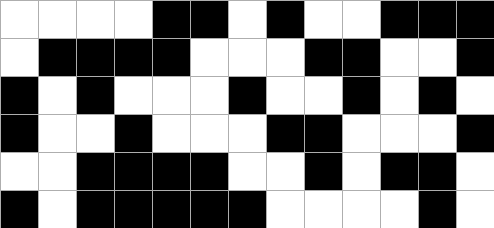[["white", "white", "white", "white", "black", "black", "white", "black", "white", "white", "black", "black", "black"], ["white", "black", "black", "black", "black", "white", "white", "white", "black", "black", "white", "white", "black"], ["black", "white", "black", "white", "white", "white", "black", "white", "white", "black", "white", "black", "white"], ["black", "white", "white", "black", "white", "white", "white", "black", "black", "white", "white", "white", "black"], ["white", "white", "black", "black", "black", "black", "white", "white", "black", "white", "black", "black", "white"], ["black", "white", "black", "black", "black", "black", "black", "white", "white", "white", "white", "black", "white"]]